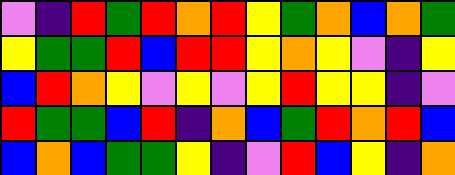[["violet", "indigo", "red", "green", "red", "orange", "red", "yellow", "green", "orange", "blue", "orange", "green"], ["yellow", "green", "green", "red", "blue", "red", "red", "yellow", "orange", "yellow", "violet", "indigo", "yellow"], ["blue", "red", "orange", "yellow", "violet", "yellow", "violet", "yellow", "red", "yellow", "yellow", "indigo", "violet"], ["red", "green", "green", "blue", "red", "indigo", "orange", "blue", "green", "red", "orange", "red", "blue"], ["blue", "orange", "blue", "green", "green", "yellow", "indigo", "violet", "red", "blue", "yellow", "indigo", "orange"]]